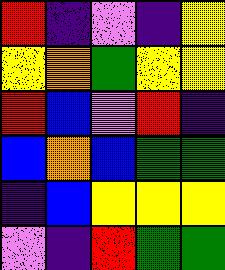[["red", "indigo", "violet", "indigo", "yellow"], ["yellow", "orange", "green", "yellow", "yellow"], ["red", "blue", "violet", "red", "indigo"], ["blue", "orange", "blue", "green", "green"], ["indigo", "blue", "yellow", "yellow", "yellow"], ["violet", "indigo", "red", "green", "green"]]